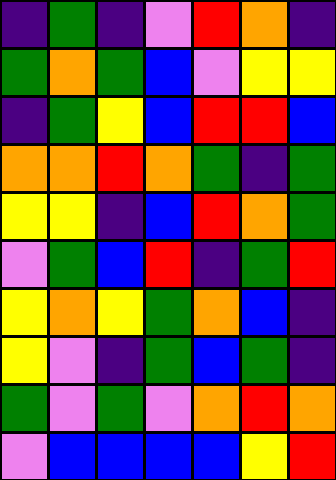[["indigo", "green", "indigo", "violet", "red", "orange", "indigo"], ["green", "orange", "green", "blue", "violet", "yellow", "yellow"], ["indigo", "green", "yellow", "blue", "red", "red", "blue"], ["orange", "orange", "red", "orange", "green", "indigo", "green"], ["yellow", "yellow", "indigo", "blue", "red", "orange", "green"], ["violet", "green", "blue", "red", "indigo", "green", "red"], ["yellow", "orange", "yellow", "green", "orange", "blue", "indigo"], ["yellow", "violet", "indigo", "green", "blue", "green", "indigo"], ["green", "violet", "green", "violet", "orange", "red", "orange"], ["violet", "blue", "blue", "blue", "blue", "yellow", "red"]]